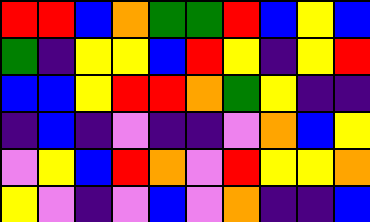[["red", "red", "blue", "orange", "green", "green", "red", "blue", "yellow", "blue"], ["green", "indigo", "yellow", "yellow", "blue", "red", "yellow", "indigo", "yellow", "red"], ["blue", "blue", "yellow", "red", "red", "orange", "green", "yellow", "indigo", "indigo"], ["indigo", "blue", "indigo", "violet", "indigo", "indigo", "violet", "orange", "blue", "yellow"], ["violet", "yellow", "blue", "red", "orange", "violet", "red", "yellow", "yellow", "orange"], ["yellow", "violet", "indigo", "violet", "blue", "violet", "orange", "indigo", "indigo", "blue"]]